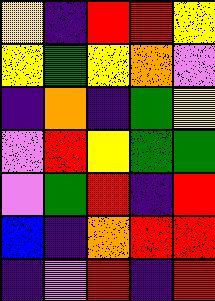[["yellow", "indigo", "red", "red", "yellow"], ["yellow", "green", "yellow", "orange", "violet"], ["indigo", "orange", "indigo", "green", "yellow"], ["violet", "red", "yellow", "green", "green"], ["violet", "green", "red", "indigo", "red"], ["blue", "indigo", "orange", "red", "red"], ["indigo", "violet", "red", "indigo", "red"]]